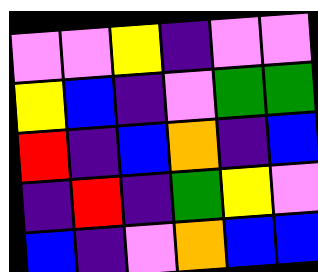[["violet", "violet", "yellow", "indigo", "violet", "violet"], ["yellow", "blue", "indigo", "violet", "green", "green"], ["red", "indigo", "blue", "orange", "indigo", "blue"], ["indigo", "red", "indigo", "green", "yellow", "violet"], ["blue", "indigo", "violet", "orange", "blue", "blue"]]